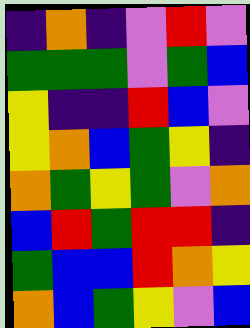[["indigo", "orange", "indigo", "violet", "red", "violet"], ["green", "green", "green", "violet", "green", "blue"], ["yellow", "indigo", "indigo", "red", "blue", "violet"], ["yellow", "orange", "blue", "green", "yellow", "indigo"], ["orange", "green", "yellow", "green", "violet", "orange"], ["blue", "red", "green", "red", "red", "indigo"], ["green", "blue", "blue", "red", "orange", "yellow"], ["orange", "blue", "green", "yellow", "violet", "blue"]]